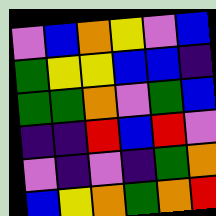[["violet", "blue", "orange", "yellow", "violet", "blue"], ["green", "yellow", "yellow", "blue", "blue", "indigo"], ["green", "green", "orange", "violet", "green", "blue"], ["indigo", "indigo", "red", "blue", "red", "violet"], ["violet", "indigo", "violet", "indigo", "green", "orange"], ["blue", "yellow", "orange", "green", "orange", "red"]]